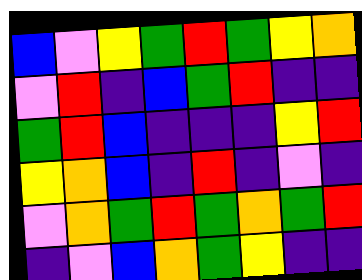[["blue", "violet", "yellow", "green", "red", "green", "yellow", "orange"], ["violet", "red", "indigo", "blue", "green", "red", "indigo", "indigo"], ["green", "red", "blue", "indigo", "indigo", "indigo", "yellow", "red"], ["yellow", "orange", "blue", "indigo", "red", "indigo", "violet", "indigo"], ["violet", "orange", "green", "red", "green", "orange", "green", "red"], ["indigo", "violet", "blue", "orange", "green", "yellow", "indigo", "indigo"]]